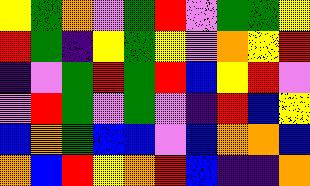[["yellow", "green", "orange", "violet", "green", "red", "violet", "green", "green", "yellow"], ["red", "green", "indigo", "yellow", "green", "yellow", "violet", "orange", "yellow", "red"], ["indigo", "violet", "green", "red", "green", "red", "blue", "yellow", "red", "violet"], ["violet", "red", "green", "violet", "green", "violet", "indigo", "red", "blue", "yellow"], ["blue", "orange", "green", "blue", "blue", "violet", "blue", "orange", "orange", "blue"], ["orange", "blue", "red", "yellow", "orange", "red", "blue", "indigo", "indigo", "orange"]]